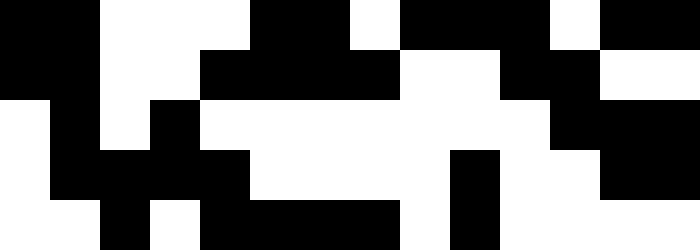[["black", "black", "white", "white", "white", "black", "black", "white", "black", "black", "black", "white", "black", "black"], ["black", "black", "white", "white", "black", "black", "black", "black", "white", "white", "black", "black", "white", "white"], ["white", "black", "white", "black", "white", "white", "white", "white", "white", "white", "white", "black", "black", "black"], ["white", "black", "black", "black", "black", "white", "white", "white", "white", "black", "white", "white", "black", "black"], ["white", "white", "black", "white", "black", "black", "black", "black", "white", "black", "white", "white", "white", "white"]]